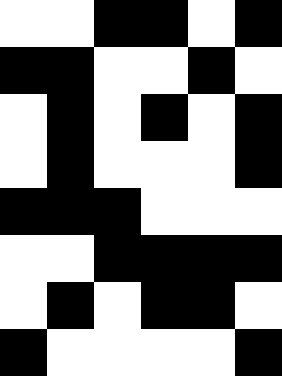[["white", "white", "black", "black", "white", "black"], ["black", "black", "white", "white", "black", "white"], ["white", "black", "white", "black", "white", "black"], ["white", "black", "white", "white", "white", "black"], ["black", "black", "black", "white", "white", "white"], ["white", "white", "black", "black", "black", "black"], ["white", "black", "white", "black", "black", "white"], ["black", "white", "white", "white", "white", "black"]]